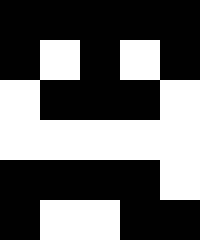[["black", "black", "black", "black", "black"], ["black", "white", "black", "white", "black"], ["white", "black", "black", "black", "white"], ["white", "white", "white", "white", "white"], ["black", "black", "black", "black", "white"], ["black", "white", "white", "black", "black"]]